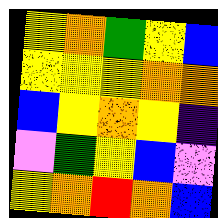[["yellow", "orange", "green", "yellow", "blue"], ["yellow", "yellow", "yellow", "orange", "orange"], ["blue", "yellow", "orange", "yellow", "indigo"], ["violet", "green", "yellow", "blue", "violet"], ["yellow", "orange", "red", "orange", "blue"]]